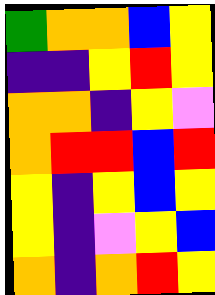[["green", "orange", "orange", "blue", "yellow"], ["indigo", "indigo", "yellow", "red", "yellow"], ["orange", "orange", "indigo", "yellow", "violet"], ["orange", "red", "red", "blue", "red"], ["yellow", "indigo", "yellow", "blue", "yellow"], ["yellow", "indigo", "violet", "yellow", "blue"], ["orange", "indigo", "orange", "red", "yellow"]]